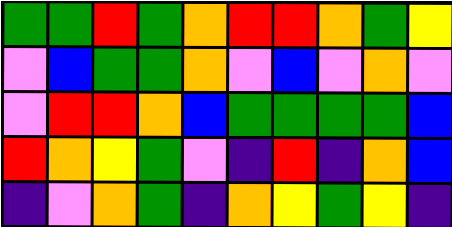[["green", "green", "red", "green", "orange", "red", "red", "orange", "green", "yellow"], ["violet", "blue", "green", "green", "orange", "violet", "blue", "violet", "orange", "violet"], ["violet", "red", "red", "orange", "blue", "green", "green", "green", "green", "blue"], ["red", "orange", "yellow", "green", "violet", "indigo", "red", "indigo", "orange", "blue"], ["indigo", "violet", "orange", "green", "indigo", "orange", "yellow", "green", "yellow", "indigo"]]